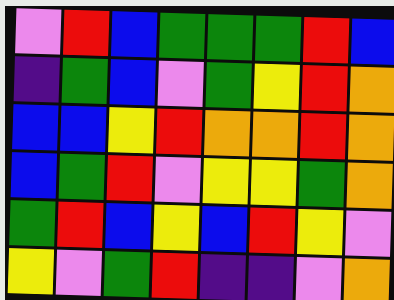[["violet", "red", "blue", "green", "green", "green", "red", "blue"], ["indigo", "green", "blue", "violet", "green", "yellow", "red", "orange"], ["blue", "blue", "yellow", "red", "orange", "orange", "red", "orange"], ["blue", "green", "red", "violet", "yellow", "yellow", "green", "orange"], ["green", "red", "blue", "yellow", "blue", "red", "yellow", "violet"], ["yellow", "violet", "green", "red", "indigo", "indigo", "violet", "orange"]]